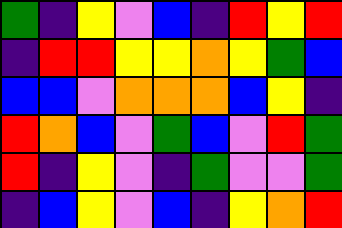[["green", "indigo", "yellow", "violet", "blue", "indigo", "red", "yellow", "red"], ["indigo", "red", "red", "yellow", "yellow", "orange", "yellow", "green", "blue"], ["blue", "blue", "violet", "orange", "orange", "orange", "blue", "yellow", "indigo"], ["red", "orange", "blue", "violet", "green", "blue", "violet", "red", "green"], ["red", "indigo", "yellow", "violet", "indigo", "green", "violet", "violet", "green"], ["indigo", "blue", "yellow", "violet", "blue", "indigo", "yellow", "orange", "red"]]